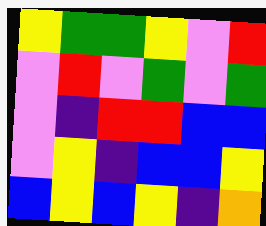[["yellow", "green", "green", "yellow", "violet", "red"], ["violet", "red", "violet", "green", "violet", "green"], ["violet", "indigo", "red", "red", "blue", "blue"], ["violet", "yellow", "indigo", "blue", "blue", "yellow"], ["blue", "yellow", "blue", "yellow", "indigo", "orange"]]